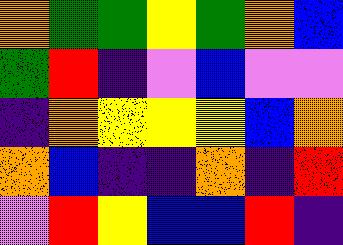[["orange", "green", "green", "yellow", "green", "orange", "blue"], ["green", "red", "indigo", "violet", "blue", "violet", "violet"], ["indigo", "orange", "yellow", "yellow", "yellow", "blue", "orange"], ["orange", "blue", "indigo", "indigo", "orange", "indigo", "red"], ["violet", "red", "yellow", "blue", "blue", "red", "indigo"]]